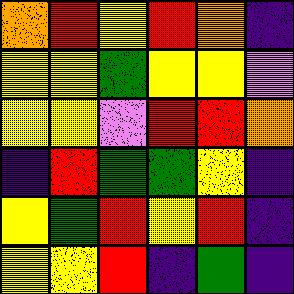[["orange", "red", "yellow", "red", "orange", "indigo"], ["yellow", "yellow", "green", "yellow", "yellow", "violet"], ["yellow", "yellow", "violet", "red", "red", "orange"], ["indigo", "red", "green", "green", "yellow", "indigo"], ["yellow", "green", "red", "yellow", "red", "indigo"], ["yellow", "yellow", "red", "indigo", "green", "indigo"]]